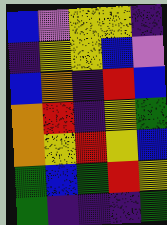[["blue", "violet", "yellow", "yellow", "indigo"], ["indigo", "yellow", "yellow", "blue", "violet"], ["blue", "orange", "indigo", "red", "blue"], ["orange", "red", "indigo", "yellow", "green"], ["orange", "yellow", "red", "yellow", "blue"], ["green", "blue", "green", "red", "yellow"], ["green", "indigo", "indigo", "indigo", "green"]]